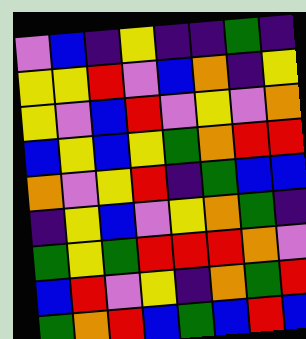[["violet", "blue", "indigo", "yellow", "indigo", "indigo", "green", "indigo"], ["yellow", "yellow", "red", "violet", "blue", "orange", "indigo", "yellow"], ["yellow", "violet", "blue", "red", "violet", "yellow", "violet", "orange"], ["blue", "yellow", "blue", "yellow", "green", "orange", "red", "red"], ["orange", "violet", "yellow", "red", "indigo", "green", "blue", "blue"], ["indigo", "yellow", "blue", "violet", "yellow", "orange", "green", "indigo"], ["green", "yellow", "green", "red", "red", "red", "orange", "violet"], ["blue", "red", "violet", "yellow", "indigo", "orange", "green", "red"], ["green", "orange", "red", "blue", "green", "blue", "red", "blue"]]